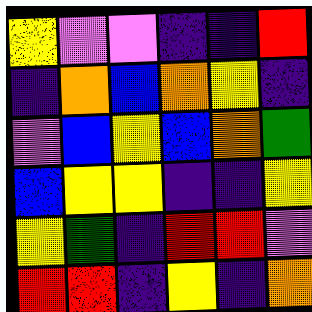[["yellow", "violet", "violet", "indigo", "indigo", "red"], ["indigo", "orange", "blue", "orange", "yellow", "indigo"], ["violet", "blue", "yellow", "blue", "orange", "green"], ["blue", "yellow", "yellow", "indigo", "indigo", "yellow"], ["yellow", "green", "indigo", "red", "red", "violet"], ["red", "red", "indigo", "yellow", "indigo", "orange"]]